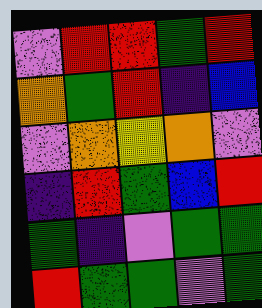[["violet", "red", "red", "green", "red"], ["orange", "green", "red", "indigo", "blue"], ["violet", "orange", "yellow", "orange", "violet"], ["indigo", "red", "green", "blue", "red"], ["green", "indigo", "violet", "green", "green"], ["red", "green", "green", "violet", "green"]]